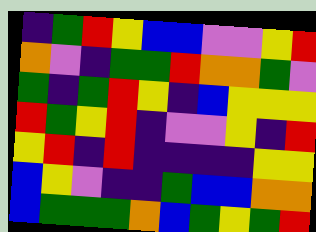[["indigo", "green", "red", "yellow", "blue", "blue", "violet", "violet", "yellow", "red"], ["orange", "violet", "indigo", "green", "green", "red", "orange", "orange", "green", "violet"], ["green", "indigo", "green", "red", "yellow", "indigo", "blue", "yellow", "yellow", "yellow"], ["red", "green", "yellow", "red", "indigo", "violet", "violet", "yellow", "indigo", "red"], ["yellow", "red", "indigo", "red", "indigo", "indigo", "indigo", "indigo", "yellow", "yellow"], ["blue", "yellow", "violet", "indigo", "indigo", "green", "blue", "blue", "orange", "orange"], ["blue", "green", "green", "green", "orange", "blue", "green", "yellow", "green", "red"]]